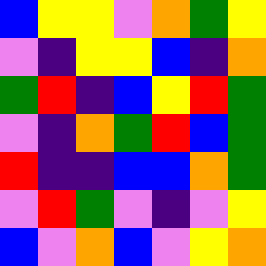[["blue", "yellow", "yellow", "violet", "orange", "green", "yellow"], ["violet", "indigo", "yellow", "yellow", "blue", "indigo", "orange"], ["green", "red", "indigo", "blue", "yellow", "red", "green"], ["violet", "indigo", "orange", "green", "red", "blue", "green"], ["red", "indigo", "indigo", "blue", "blue", "orange", "green"], ["violet", "red", "green", "violet", "indigo", "violet", "yellow"], ["blue", "violet", "orange", "blue", "violet", "yellow", "orange"]]